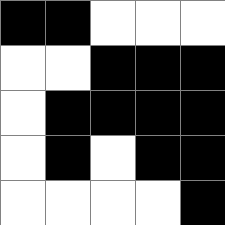[["black", "black", "white", "white", "white"], ["white", "white", "black", "black", "black"], ["white", "black", "black", "black", "black"], ["white", "black", "white", "black", "black"], ["white", "white", "white", "white", "black"]]